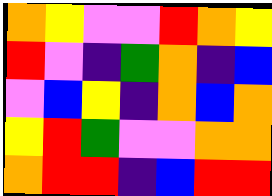[["orange", "yellow", "violet", "violet", "red", "orange", "yellow"], ["red", "violet", "indigo", "green", "orange", "indigo", "blue"], ["violet", "blue", "yellow", "indigo", "orange", "blue", "orange"], ["yellow", "red", "green", "violet", "violet", "orange", "orange"], ["orange", "red", "red", "indigo", "blue", "red", "red"]]